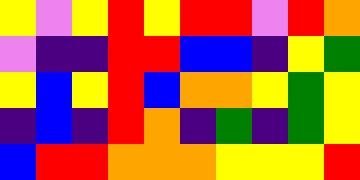[["yellow", "violet", "yellow", "red", "yellow", "red", "red", "violet", "red", "orange"], ["violet", "indigo", "indigo", "red", "red", "blue", "blue", "indigo", "yellow", "green"], ["yellow", "blue", "yellow", "red", "blue", "orange", "orange", "yellow", "green", "yellow"], ["indigo", "blue", "indigo", "red", "orange", "indigo", "green", "indigo", "green", "yellow"], ["blue", "red", "red", "orange", "orange", "orange", "yellow", "yellow", "yellow", "red"]]